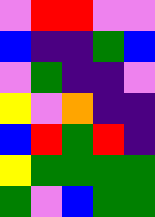[["violet", "red", "red", "violet", "violet"], ["blue", "indigo", "indigo", "green", "blue"], ["violet", "green", "indigo", "indigo", "violet"], ["yellow", "violet", "orange", "indigo", "indigo"], ["blue", "red", "green", "red", "indigo"], ["yellow", "green", "green", "green", "green"], ["green", "violet", "blue", "green", "green"]]